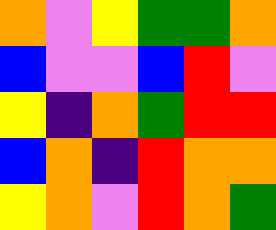[["orange", "violet", "yellow", "green", "green", "orange"], ["blue", "violet", "violet", "blue", "red", "violet"], ["yellow", "indigo", "orange", "green", "red", "red"], ["blue", "orange", "indigo", "red", "orange", "orange"], ["yellow", "orange", "violet", "red", "orange", "green"]]